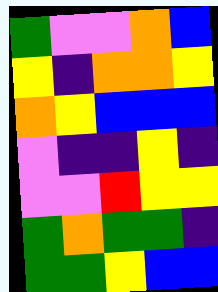[["green", "violet", "violet", "orange", "blue"], ["yellow", "indigo", "orange", "orange", "yellow"], ["orange", "yellow", "blue", "blue", "blue"], ["violet", "indigo", "indigo", "yellow", "indigo"], ["violet", "violet", "red", "yellow", "yellow"], ["green", "orange", "green", "green", "indigo"], ["green", "green", "yellow", "blue", "blue"]]